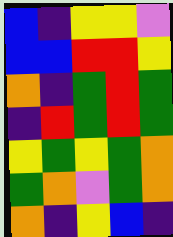[["blue", "indigo", "yellow", "yellow", "violet"], ["blue", "blue", "red", "red", "yellow"], ["orange", "indigo", "green", "red", "green"], ["indigo", "red", "green", "red", "green"], ["yellow", "green", "yellow", "green", "orange"], ["green", "orange", "violet", "green", "orange"], ["orange", "indigo", "yellow", "blue", "indigo"]]